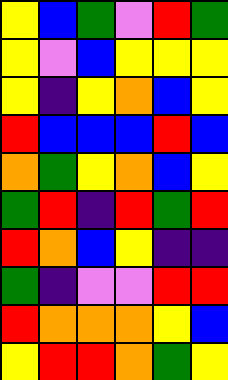[["yellow", "blue", "green", "violet", "red", "green"], ["yellow", "violet", "blue", "yellow", "yellow", "yellow"], ["yellow", "indigo", "yellow", "orange", "blue", "yellow"], ["red", "blue", "blue", "blue", "red", "blue"], ["orange", "green", "yellow", "orange", "blue", "yellow"], ["green", "red", "indigo", "red", "green", "red"], ["red", "orange", "blue", "yellow", "indigo", "indigo"], ["green", "indigo", "violet", "violet", "red", "red"], ["red", "orange", "orange", "orange", "yellow", "blue"], ["yellow", "red", "red", "orange", "green", "yellow"]]